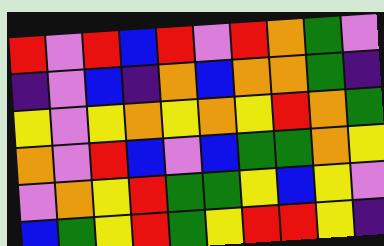[["red", "violet", "red", "blue", "red", "violet", "red", "orange", "green", "violet"], ["indigo", "violet", "blue", "indigo", "orange", "blue", "orange", "orange", "green", "indigo"], ["yellow", "violet", "yellow", "orange", "yellow", "orange", "yellow", "red", "orange", "green"], ["orange", "violet", "red", "blue", "violet", "blue", "green", "green", "orange", "yellow"], ["violet", "orange", "yellow", "red", "green", "green", "yellow", "blue", "yellow", "violet"], ["blue", "green", "yellow", "red", "green", "yellow", "red", "red", "yellow", "indigo"]]